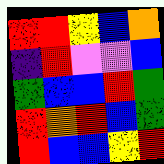[["red", "red", "yellow", "blue", "orange"], ["indigo", "red", "violet", "violet", "blue"], ["green", "blue", "blue", "red", "green"], ["red", "orange", "red", "blue", "green"], ["red", "blue", "blue", "yellow", "red"]]